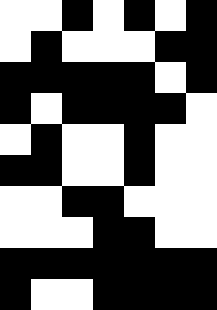[["white", "white", "black", "white", "black", "white", "black"], ["white", "black", "white", "white", "white", "black", "black"], ["black", "black", "black", "black", "black", "white", "black"], ["black", "white", "black", "black", "black", "black", "white"], ["white", "black", "white", "white", "black", "white", "white"], ["black", "black", "white", "white", "black", "white", "white"], ["white", "white", "black", "black", "white", "white", "white"], ["white", "white", "white", "black", "black", "white", "white"], ["black", "black", "black", "black", "black", "black", "black"], ["black", "white", "white", "black", "black", "black", "black"]]